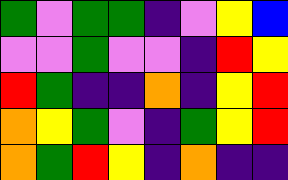[["green", "violet", "green", "green", "indigo", "violet", "yellow", "blue"], ["violet", "violet", "green", "violet", "violet", "indigo", "red", "yellow"], ["red", "green", "indigo", "indigo", "orange", "indigo", "yellow", "red"], ["orange", "yellow", "green", "violet", "indigo", "green", "yellow", "red"], ["orange", "green", "red", "yellow", "indigo", "orange", "indigo", "indigo"]]